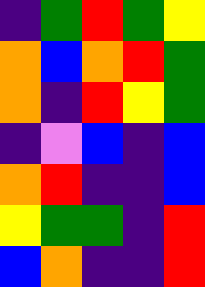[["indigo", "green", "red", "green", "yellow"], ["orange", "blue", "orange", "red", "green"], ["orange", "indigo", "red", "yellow", "green"], ["indigo", "violet", "blue", "indigo", "blue"], ["orange", "red", "indigo", "indigo", "blue"], ["yellow", "green", "green", "indigo", "red"], ["blue", "orange", "indigo", "indigo", "red"]]